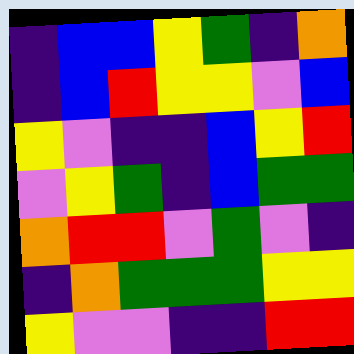[["indigo", "blue", "blue", "yellow", "green", "indigo", "orange"], ["indigo", "blue", "red", "yellow", "yellow", "violet", "blue"], ["yellow", "violet", "indigo", "indigo", "blue", "yellow", "red"], ["violet", "yellow", "green", "indigo", "blue", "green", "green"], ["orange", "red", "red", "violet", "green", "violet", "indigo"], ["indigo", "orange", "green", "green", "green", "yellow", "yellow"], ["yellow", "violet", "violet", "indigo", "indigo", "red", "red"]]